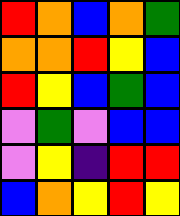[["red", "orange", "blue", "orange", "green"], ["orange", "orange", "red", "yellow", "blue"], ["red", "yellow", "blue", "green", "blue"], ["violet", "green", "violet", "blue", "blue"], ["violet", "yellow", "indigo", "red", "red"], ["blue", "orange", "yellow", "red", "yellow"]]